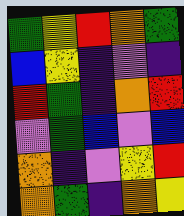[["green", "yellow", "red", "orange", "green"], ["blue", "yellow", "indigo", "violet", "indigo"], ["red", "green", "indigo", "orange", "red"], ["violet", "green", "blue", "violet", "blue"], ["orange", "indigo", "violet", "yellow", "red"], ["orange", "green", "indigo", "orange", "yellow"]]